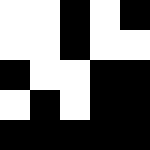[["white", "white", "black", "white", "black"], ["white", "white", "black", "white", "white"], ["black", "white", "white", "black", "black"], ["white", "black", "white", "black", "black"], ["black", "black", "black", "black", "black"]]